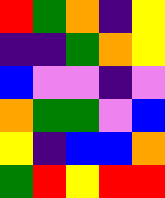[["red", "green", "orange", "indigo", "yellow"], ["indigo", "indigo", "green", "orange", "yellow"], ["blue", "violet", "violet", "indigo", "violet"], ["orange", "green", "green", "violet", "blue"], ["yellow", "indigo", "blue", "blue", "orange"], ["green", "red", "yellow", "red", "red"]]